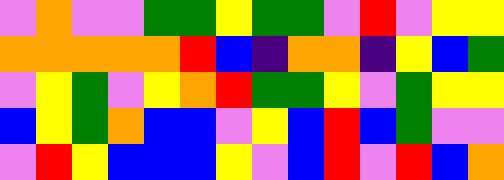[["violet", "orange", "violet", "violet", "green", "green", "yellow", "green", "green", "violet", "red", "violet", "yellow", "yellow"], ["orange", "orange", "orange", "orange", "orange", "red", "blue", "indigo", "orange", "orange", "indigo", "yellow", "blue", "green"], ["violet", "yellow", "green", "violet", "yellow", "orange", "red", "green", "green", "yellow", "violet", "green", "yellow", "yellow"], ["blue", "yellow", "green", "orange", "blue", "blue", "violet", "yellow", "blue", "red", "blue", "green", "violet", "violet"], ["violet", "red", "yellow", "blue", "blue", "blue", "yellow", "violet", "blue", "red", "violet", "red", "blue", "orange"]]